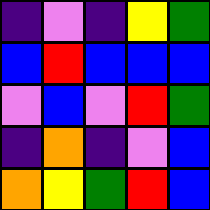[["indigo", "violet", "indigo", "yellow", "green"], ["blue", "red", "blue", "blue", "blue"], ["violet", "blue", "violet", "red", "green"], ["indigo", "orange", "indigo", "violet", "blue"], ["orange", "yellow", "green", "red", "blue"]]